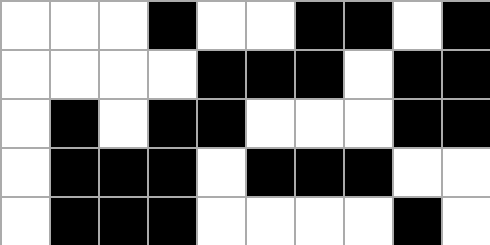[["white", "white", "white", "black", "white", "white", "black", "black", "white", "black"], ["white", "white", "white", "white", "black", "black", "black", "white", "black", "black"], ["white", "black", "white", "black", "black", "white", "white", "white", "black", "black"], ["white", "black", "black", "black", "white", "black", "black", "black", "white", "white"], ["white", "black", "black", "black", "white", "white", "white", "white", "black", "white"]]